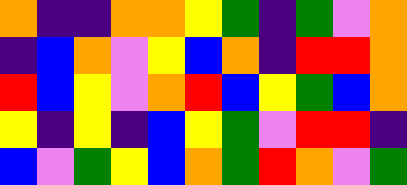[["orange", "indigo", "indigo", "orange", "orange", "yellow", "green", "indigo", "green", "violet", "orange"], ["indigo", "blue", "orange", "violet", "yellow", "blue", "orange", "indigo", "red", "red", "orange"], ["red", "blue", "yellow", "violet", "orange", "red", "blue", "yellow", "green", "blue", "orange"], ["yellow", "indigo", "yellow", "indigo", "blue", "yellow", "green", "violet", "red", "red", "indigo"], ["blue", "violet", "green", "yellow", "blue", "orange", "green", "red", "orange", "violet", "green"]]